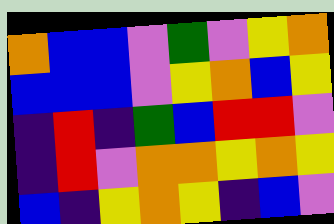[["orange", "blue", "blue", "violet", "green", "violet", "yellow", "orange"], ["blue", "blue", "blue", "violet", "yellow", "orange", "blue", "yellow"], ["indigo", "red", "indigo", "green", "blue", "red", "red", "violet"], ["indigo", "red", "violet", "orange", "orange", "yellow", "orange", "yellow"], ["blue", "indigo", "yellow", "orange", "yellow", "indigo", "blue", "violet"]]